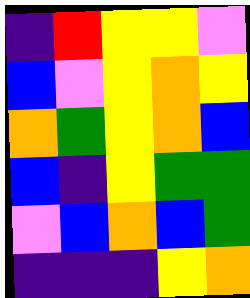[["indigo", "red", "yellow", "yellow", "violet"], ["blue", "violet", "yellow", "orange", "yellow"], ["orange", "green", "yellow", "orange", "blue"], ["blue", "indigo", "yellow", "green", "green"], ["violet", "blue", "orange", "blue", "green"], ["indigo", "indigo", "indigo", "yellow", "orange"]]